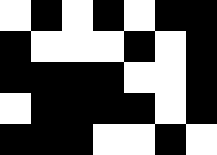[["white", "black", "white", "black", "white", "black", "black"], ["black", "white", "white", "white", "black", "white", "black"], ["black", "black", "black", "black", "white", "white", "black"], ["white", "black", "black", "black", "black", "white", "black"], ["black", "black", "black", "white", "white", "black", "white"]]